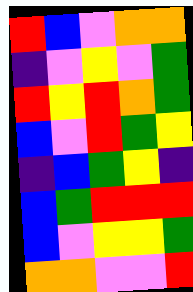[["red", "blue", "violet", "orange", "orange"], ["indigo", "violet", "yellow", "violet", "green"], ["red", "yellow", "red", "orange", "green"], ["blue", "violet", "red", "green", "yellow"], ["indigo", "blue", "green", "yellow", "indigo"], ["blue", "green", "red", "red", "red"], ["blue", "violet", "yellow", "yellow", "green"], ["orange", "orange", "violet", "violet", "red"]]